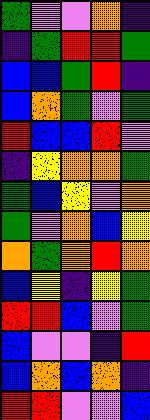[["green", "violet", "violet", "orange", "indigo"], ["indigo", "green", "red", "red", "green"], ["blue", "blue", "green", "red", "indigo"], ["blue", "orange", "green", "violet", "green"], ["red", "blue", "blue", "red", "violet"], ["indigo", "yellow", "orange", "orange", "green"], ["green", "blue", "yellow", "violet", "orange"], ["green", "violet", "orange", "blue", "yellow"], ["orange", "green", "orange", "red", "orange"], ["blue", "yellow", "indigo", "yellow", "green"], ["red", "red", "blue", "violet", "green"], ["blue", "violet", "violet", "indigo", "red"], ["blue", "orange", "blue", "orange", "indigo"], ["red", "red", "violet", "violet", "blue"]]